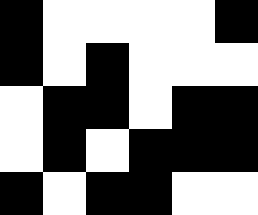[["black", "white", "white", "white", "white", "black"], ["black", "white", "black", "white", "white", "white"], ["white", "black", "black", "white", "black", "black"], ["white", "black", "white", "black", "black", "black"], ["black", "white", "black", "black", "white", "white"]]